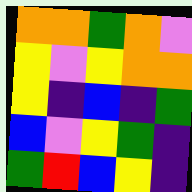[["orange", "orange", "green", "orange", "violet"], ["yellow", "violet", "yellow", "orange", "orange"], ["yellow", "indigo", "blue", "indigo", "green"], ["blue", "violet", "yellow", "green", "indigo"], ["green", "red", "blue", "yellow", "indigo"]]